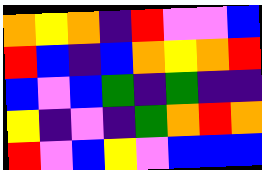[["orange", "yellow", "orange", "indigo", "red", "violet", "violet", "blue"], ["red", "blue", "indigo", "blue", "orange", "yellow", "orange", "red"], ["blue", "violet", "blue", "green", "indigo", "green", "indigo", "indigo"], ["yellow", "indigo", "violet", "indigo", "green", "orange", "red", "orange"], ["red", "violet", "blue", "yellow", "violet", "blue", "blue", "blue"]]